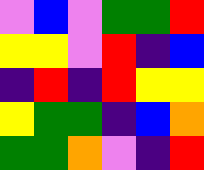[["violet", "blue", "violet", "green", "green", "red"], ["yellow", "yellow", "violet", "red", "indigo", "blue"], ["indigo", "red", "indigo", "red", "yellow", "yellow"], ["yellow", "green", "green", "indigo", "blue", "orange"], ["green", "green", "orange", "violet", "indigo", "red"]]